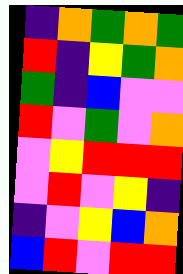[["indigo", "orange", "green", "orange", "green"], ["red", "indigo", "yellow", "green", "orange"], ["green", "indigo", "blue", "violet", "violet"], ["red", "violet", "green", "violet", "orange"], ["violet", "yellow", "red", "red", "red"], ["violet", "red", "violet", "yellow", "indigo"], ["indigo", "violet", "yellow", "blue", "orange"], ["blue", "red", "violet", "red", "red"]]